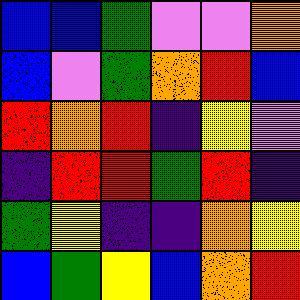[["blue", "blue", "green", "violet", "violet", "orange"], ["blue", "violet", "green", "orange", "red", "blue"], ["red", "orange", "red", "indigo", "yellow", "violet"], ["indigo", "red", "red", "green", "red", "indigo"], ["green", "yellow", "indigo", "indigo", "orange", "yellow"], ["blue", "green", "yellow", "blue", "orange", "red"]]